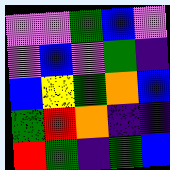[["violet", "violet", "green", "blue", "violet"], ["violet", "blue", "violet", "green", "indigo"], ["blue", "yellow", "green", "orange", "blue"], ["green", "red", "orange", "indigo", "indigo"], ["red", "green", "indigo", "green", "blue"]]